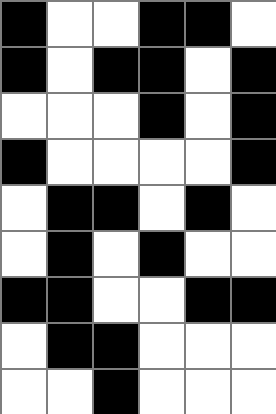[["black", "white", "white", "black", "black", "white"], ["black", "white", "black", "black", "white", "black"], ["white", "white", "white", "black", "white", "black"], ["black", "white", "white", "white", "white", "black"], ["white", "black", "black", "white", "black", "white"], ["white", "black", "white", "black", "white", "white"], ["black", "black", "white", "white", "black", "black"], ["white", "black", "black", "white", "white", "white"], ["white", "white", "black", "white", "white", "white"]]